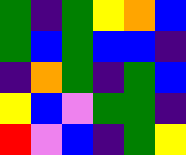[["green", "indigo", "green", "yellow", "orange", "blue"], ["green", "blue", "green", "blue", "blue", "indigo"], ["indigo", "orange", "green", "indigo", "green", "blue"], ["yellow", "blue", "violet", "green", "green", "indigo"], ["red", "violet", "blue", "indigo", "green", "yellow"]]